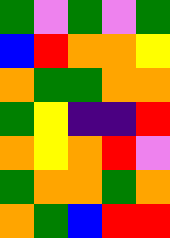[["green", "violet", "green", "violet", "green"], ["blue", "red", "orange", "orange", "yellow"], ["orange", "green", "green", "orange", "orange"], ["green", "yellow", "indigo", "indigo", "red"], ["orange", "yellow", "orange", "red", "violet"], ["green", "orange", "orange", "green", "orange"], ["orange", "green", "blue", "red", "red"]]